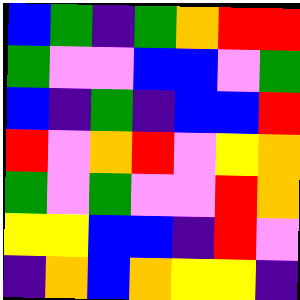[["blue", "green", "indigo", "green", "orange", "red", "red"], ["green", "violet", "violet", "blue", "blue", "violet", "green"], ["blue", "indigo", "green", "indigo", "blue", "blue", "red"], ["red", "violet", "orange", "red", "violet", "yellow", "orange"], ["green", "violet", "green", "violet", "violet", "red", "orange"], ["yellow", "yellow", "blue", "blue", "indigo", "red", "violet"], ["indigo", "orange", "blue", "orange", "yellow", "yellow", "indigo"]]